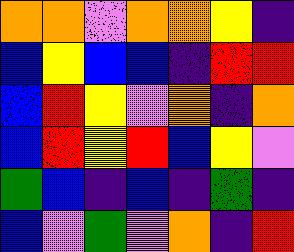[["orange", "orange", "violet", "orange", "orange", "yellow", "indigo"], ["blue", "yellow", "blue", "blue", "indigo", "red", "red"], ["blue", "red", "yellow", "violet", "orange", "indigo", "orange"], ["blue", "red", "yellow", "red", "blue", "yellow", "violet"], ["green", "blue", "indigo", "blue", "indigo", "green", "indigo"], ["blue", "violet", "green", "violet", "orange", "indigo", "red"]]